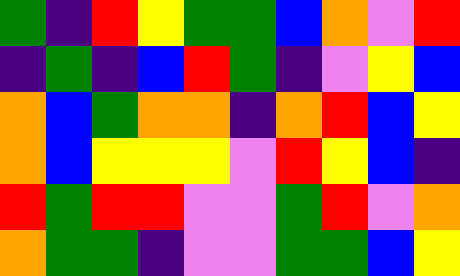[["green", "indigo", "red", "yellow", "green", "green", "blue", "orange", "violet", "red"], ["indigo", "green", "indigo", "blue", "red", "green", "indigo", "violet", "yellow", "blue"], ["orange", "blue", "green", "orange", "orange", "indigo", "orange", "red", "blue", "yellow"], ["orange", "blue", "yellow", "yellow", "yellow", "violet", "red", "yellow", "blue", "indigo"], ["red", "green", "red", "red", "violet", "violet", "green", "red", "violet", "orange"], ["orange", "green", "green", "indigo", "violet", "violet", "green", "green", "blue", "yellow"]]